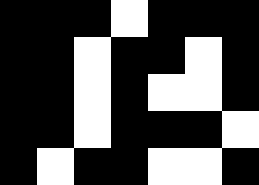[["black", "black", "black", "white", "black", "black", "black"], ["black", "black", "white", "black", "black", "white", "black"], ["black", "black", "white", "black", "white", "white", "black"], ["black", "black", "white", "black", "black", "black", "white"], ["black", "white", "black", "black", "white", "white", "black"]]